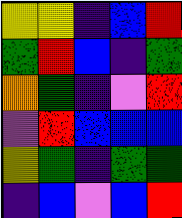[["yellow", "yellow", "indigo", "blue", "red"], ["green", "red", "blue", "indigo", "green"], ["orange", "green", "indigo", "violet", "red"], ["violet", "red", "blue", "blue", "blue"], ["yellow", "green", "indigo", "green", "green"], ["indigo", "blue", "violet", "blue", "red"]]